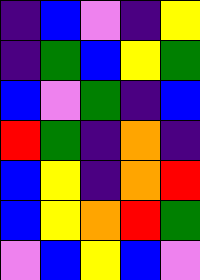[["indigo", "blue", "violet", "indigo", "yellow"], ["indigo", "green", "blue", "yellow", "green"], ["blue", "violet", "green", "indigo", "blue"], ["red", "green", "indigo", "orange", "indigo"], ["blue", "yellow", "indigo", "orange", "red"], ["blue", "yellow", "orange", "red", "green"], ["violet", "blue", "yellow", "blue", "violet"]]